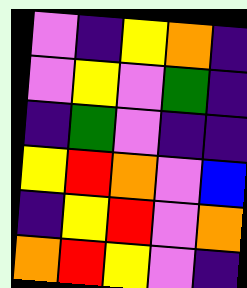[["violet", "indigo", "yellow", "orange", "indigo"], ["violet", "yellow", "violet", "green", "indigo"], ["indigo", "green", "violet", "indigo", "indigo"], ["yellow", "red", "orange", "violet", "blue"], ["indigo", "yellow", "red", "violet", "orange"], ["orange", "red", "yellow", "violet", "indigo"]]